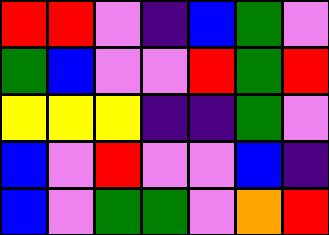[["red", "red", "violet", "indigo", "blue", "green", "violet"], ["green", "blue", "violet", "violet", "red", "green", "red"], ["yellow", "yellow", "yellow", "indigo", "indigo", "green", "violet"], ["blue", "violet", "red", "violet", "violet", "blue", "indigo"], ["blue", "violet", "green", "green", "violet", "orange", "red"]]